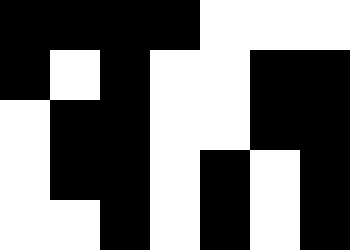[["black", "black", "black", "black", "white", "white", "white"], ["black", "white", "black", "white", "white", "black", "black"], ["white", "black", "black", "white", "white", "black", "black"], ["white", "black", "black", "white", "black", "white", "black"], ["white", "white", "black", "white", "black", "white", "black"]]